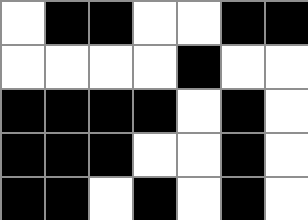[["white", "black", "black", "white", "white", "black", "black"], ["white", "white", "white", "white", "black", "white", "white"], ["black", "black", "black", "black", "white", "black", "white"], ["black", "black", "black", "white", "white", "black", "white"], ["black", "black", "white", "black", "white", "black", "white"]]